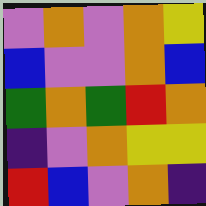[["violet", "orange", "violet", "orange", "yellow"], ["blue", "violet", "violet", "orange", "blue"], ["green", "orange", "green", "red", "orange"], ["indigo", "violet", "orange", "yellow", "yellow"], ["red", "blue", "violet", "orange", "indigo"]]